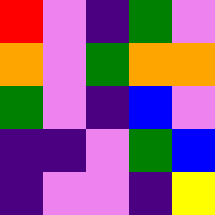[["red", "violet", "indigo", "green", "violet"], ["orange", "violet", "green", "orange", "orange"], ["green", "violet", "indigo", "blue", "violet"], ["indigo", "indigo", "violet", "green", "blue"], ["indigo", "violet", "violet", "indigo", "yellow"]]